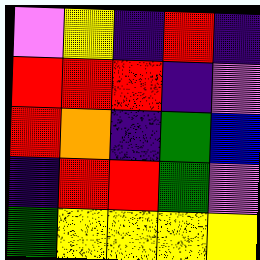[["violet", "yellow", "indigo", "red", "indigo"], ["red", "red", "red", "indigo", "violet"], ["red", "orange", "indigo", "green", "blue"], ["indigo", "red", "red", "green", "violet"], ["green", "yellow", "yellow", "yellow", "yellow"]]